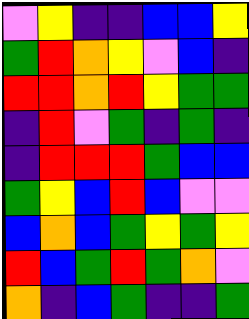[["violet", "yellow", "indigo", "indigo", "blue", "blue", "yellow"], ["green", "red", "orange", "yellow", "violet", "blue", "indigo"], ["red", "red", "orange", "red", "yellow", "green", "green"], ["indigo", "red", "violet", "green", "indigo", "green", "indigo"], ["indigo", "red", "red", "red", "green", "blue", "blue"], ["green", "yellow", "blue", "red", "blue", "violet", "violet"], ["blue", "orange", "blue", "green", "yellow", "green", "yellow"], ["red", "blue", "green", "red", "green", "orange", "violet"], ["orange", "indigo", "blue", "green", "indigo", "indigo", "green"]]